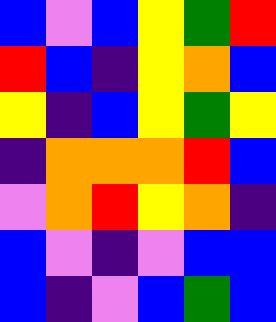[["blue", "violet", "blue", "yellow", "green", "red"], ["red", "blue", "indigo", "yellow", "orange", "blue"], ["yellow", "indigo", "blue", "yellow", "green", "yellow"], ["indigo", "orange", "orange", "orange", "red", "blue"], ["violet", "orange", "red", "yellow", "orange", "indigo"], ["blue", "violet", "indigo", "violet", "blue", "blue"], ["blue", "indigo", "violet", "blue", "green", "blue"]]